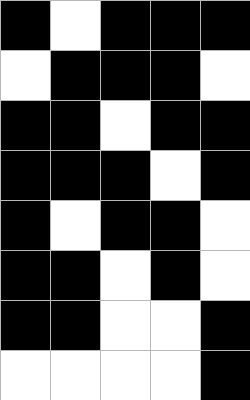[["black", "white", "black", "black", "black"], ["white", "black", "black", "black", "white"], ["black", "black", "white", "black", "black"], ["black", "black", "black", "white", "black"], ["black", "white", "black", "black", "white"], ["black", "black", "white", "black", "white"], ["black", "black", "white", "white", "black"], ["white", "white", "white", "white", "black"]]